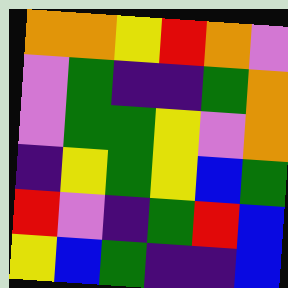[["orange", "orange", "yellow", "red", "orange", "violet"], ["violet", "green", "indigo", "indigo", "green", "orange"], ["violet", "green", "green", "yellow", "violet", "orange"], ["indigo", "yellow", "green", "yellow", "blue", "green"], ["red", "violet", "indigo", "green", "red", "blue"], ["yellow", "blue", "green", "indigo", "indigo", "blue"]]